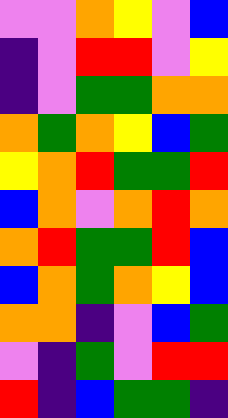[["violet", "violet", "orange", "yellow", "violet", "blue"], ["indigo", "violet", "red", "red", "violet", "yellow"], ["indigo", "violet", "green", "green", "orange", "orange"], ["orange", "green", "orange", "yellow", "blue", "green"], ["yellow", "orange", "red", "green", "green", "red"], ["blue", "orange", "violet", "orange", "red", "orange"], ["orange", "red", "green", "green", "red", "blue"], ["blue", "orange", "green", "orange", "yellow", "blue"], ["orange", "orange", "indigo", "violet", "blue", "green"], ["violet", "indigo", "green", "violet", "red", "red"], ["red", "indigo", "blue", "green", "green", "indigo"]]